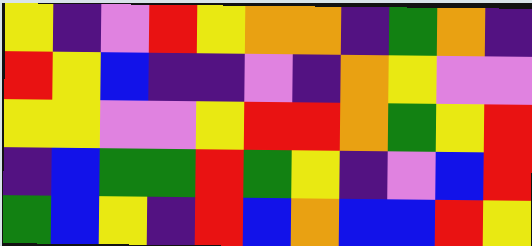[["yellow", "indigo", "violet", "red", "yellow", "orange", "orange", "indigo", "green", "orange", "indigo"], ["red", "yellow", "blue", "indigo", "indigo", "violet", "indigo", "orange", "yellow", "violet", "violet"], ["yellow", "yellow", "violet", "violet", "yellow", "red", "red", "orange", "green", "yellow", "red"], ["indigo", "blue", "green", "green", "red", "green", "yellow", "indigo", "violet", "blue", "red"], ["green", "blue", "yellow", "indigo", "red", "blue", "orange", "blue", "blue", "red", "yellow"]]